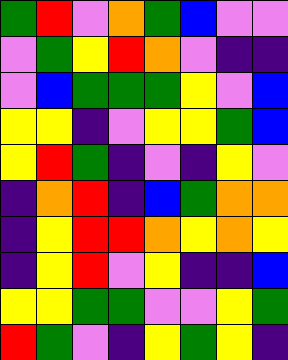[["green", "red", "violet", "orange", "green", "blue", "violet", "violet"], ["violet", "green", "yellow", "red", "orange", "violet", "indigo", "indigo"], ["violet", "blue", "green", "green", "green", "yellow", "violet", "blue"], ["yellow", "yellow", "indigo", "violet", "yellow", "yellow", "green", "blue"], ["yellow", "red", "green", "indigo", "violet", "indigo", "yellow", "violet"], ["indigo", "orange", "red", "indigo", "blue", "green", "orange", "orange"], ["indigo", "yellow", "red", "red", "orange", "yellow", "orange", "yellow"], ["indigo", "yellow", "red", "violet", "yellow", "indigo", "indigo", "blue"], ["yellow", "yellow", "green", "green", "violet", "violet", "yellow", "green"], ["red", "green", "violet", "indigo", "yellow", "green", "yellow", "indigo"]]